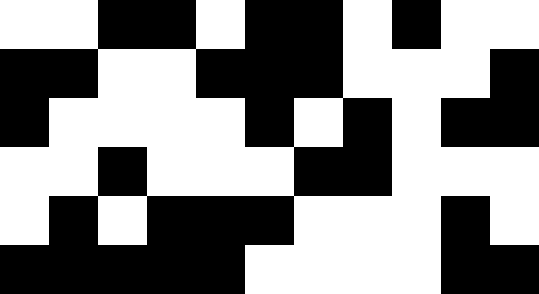[["white", "white", "black", "black", "white", "black", "black", "white", "black", "white", "white"], ["black", "black", "white", "white", "black", "black", "black", "white", "white", "white", "black"], ["black", "white", "white", "white", "white", "black", "white", "black", "white", "black", "black"], ["white", "white", "black", "white", "white", "white", "black", "black", "white", "white", "white"], ["white", "black", "white", "black", "black", "black", "white", "white", "white", "black", "white"], ["black", "black", "black", "black", "black", "white", "white", "white", "white", "black", "black"]]